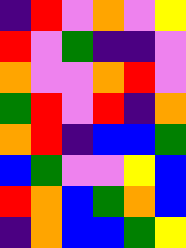[["indigo", "red", "violet", "orange", "violet", "yellow"], ["red", "violet", "green", "indigo", "indigo", "violet"], ["orange", "violet", "violet", "orange", "red", "violet"], ["green", "red", "violet", "red", "indigo", "orange"], ["orange", "red", "indigo", "blue", "blue", "green"], ["blue", "green", "violet", "violet", "yellow", "blue"], ["red", "orange", "blue", "green", "orange", "blue"], ["indigo", "orange", "blue", "blue", "green", "yellow"]]